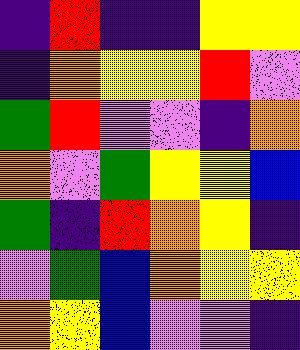[["indigo", "red", "indigo", "indigo", "yellow", "yellow"], ["indigo", "orange", "yellow", "yellow", "red", "violet"], ["green", "red", "violet", "violet", "indigo", "orange"], ["orange", "violet", "green", "yellow", "yellow", "blue"], ["green", "indigo", "red", "orange", "yellow", "indigo"], ["violet", "green", "blue", "orange", "yellow", "yellow"], ["orange", "yellow", "blue", "violet", "violet", "indigo"]]